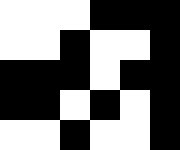[["white", "white", "white", "black", "black", "black"], ["white", "white", "black", "white", "white", "black"], ["black", "black", "black", "white", "black", "black"], ["black", "black", "white", "black", "white", "black"], ["white", "white", "black", "white", "white", "black"]]